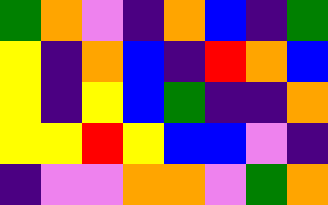[["green", "orange", "violet", "indigo", "orange", "blue", "indigo", "green"], ["yellow", "indigo", "orange", "blue", "indigo", "red", "orange", "blue"], ["yellow", "indigo", "yellow", "blue", "green", "indigo", "indigo", "orange"], ["yellow", "yellow", "red", "yellow", "blue", "blue", "violet", "indigo"], ["indigo", "violet", "violet", "orange", "orange", "violet", "green", "orange"]]